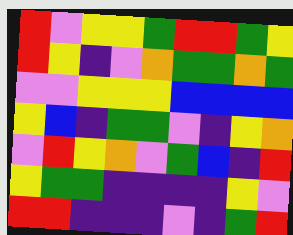[["red", "violet", "yellow", "yellow", "green", "red", "red", "green", "yellow"], ["red", "yellow", "indigo", "violet", "orange", "green", "green", "orange", "green"], ["violet", "violet", "yellow", "yellow", "yellow", "blue", "blue", "blue", "blue"], ["yellow", "blue", "indigo", "green", "green", "violet", "indigo", "yellow", "orange"], ["violet", "red", "yellow", "orange", "violet", "green", "blue", "indigo", "red"], ["yellow", "green", "green", "indigo", "indigo", "indigo", "indigo", "yellow", "violet"], ["red", "red", "indigo", "indigo", "indigo", "violet", "indigo", "green", "red"]]